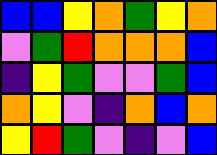[["blue", "blue", "yellow", "orange", "green", "yellow", "orange"], ["violet", "green", "red", "orange", "orange", "orange", "blue"], ["indigo", "yellow", "green", "violet", "violet", "green", "blue"], ["orange", "yellow", "violet", "indigo", "orange", "blue", "orange"], ["yellow", "red", "green", "violet", "indigo", "violet", "blue"]]